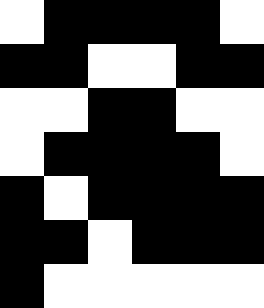[["white", "black", "black", "black", "black", "white"], ["black", "black", "white", "white", "black", "black"], ["white", "white", "black", "black", "white", "white"], ["white", "black", "black", "black", "black", "white"], ["black", "white", "black", "black", "black", "black"], ["black", "black", "white", "black", "black", "black"], ["black", "white", "white", "white", "white", "white"]]